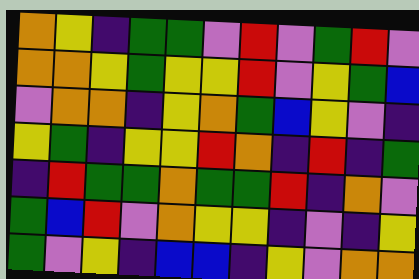[["orange", "yellow", "indigo", "green", "green", "violet", "red", "violet", "green", "red", "violet"], ["orange", "orange", "yellow", "green", "yellow", "yellow", "red", "violet", "yellow", "green", "blue"], ["violet", "orange", "orange", "indigo", "yellow", "orange", "green", "blue", "yellow", "violet", "indigo"], ["yellow", "green", "indigo", "yellow", "yellow", "red", "orange", "indigo", "red", "indigo", "green"], ["indigo", "red", "green", "green", "orange", "green", "green", "red", "indigo", "orange", "violet"], ["green", "blue", "red", "violet", "orange", "yellow", "yellow", "indigo", "violet", "indigo", "yellow"], ["green", "violet", "yellow", "indigo", "blue", "blue", "indigo", "yellow", "violet", "orange", "orange"]]